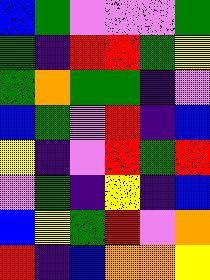[["blue", "green", "violet", "violet", "violet", "green"], ["green", "indigo", "red", "red", "green", "yellow"], ["green", "orange", "green", "green", "indigo", "violet"], ["blue", "green", "violet", "red", "indigo", "blue"], ["yellow", "indigo", "violet", "red", "green", "red"], ["violet", "green", "indigo", "yellow", "indigo", "blue"], ["blue", "yellow", "green", "red", "violet", "orange"], ["red", "indigo", "blue", "orange", "orange", "yellow"]]